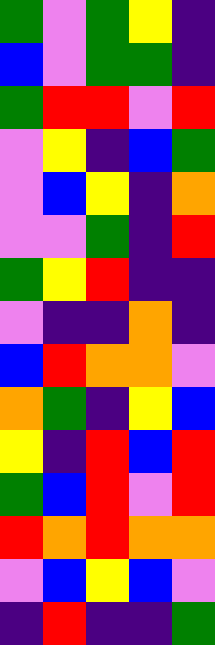[["green", "violet", "green", "yellow", "indigo"], ["blue", "violet", "green", "green", "indigo"], ["green", "red", "red", "violet", "red"], ["violet", "yellow", "indigo", "blue", "green"], ["violet", "blue", "yellow", "indigo", "orange"], ["violet", "violet", "green", "indigo", "red"], ["green", "yellow", "red", "indigo", "indigo"], ["violet", "indigo", "indigo", "orange", "indigo"], ["blue", "red", "orange", "orange", "violet"], ["orange", "green", "indigo", "yellow", "blue"], ["yellow", "indigo", "red", "blue", "red"], ["green", "blue", "red", "violet", "red"], ["red", "orange", "red", "orange", "orange"], ["violet", "blue", "yellow", "blue", "violet"], ["indigo", "red", "indigo", "indigo", "green"]]